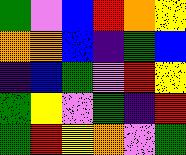[["green", "violet", "blue", "red", "orange", "yellow"], ["orange", "orange", "blue", "indigo", "green", "blue"], ["indigo", "blue", "green", "violet", "red", "yellow"], ["green", "yellow", "violet", "green", "indigo", "red"], ["green", "red", "yellow", "orange", "violet", "green"]]